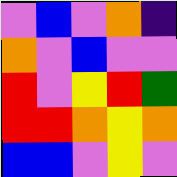[["violet", "blue", "violet", "orange", "indigo"], ["orange", "violet", "blue", "violet", "violet"], ["red", "violet", "yellow", "red", "green"], ["red", "red", "orange", "yellow", "orange"], ["blue", "blue", "violet", "yellow", "violet"]]